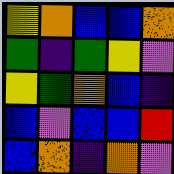[["yellow", "orange", "blue", "blue", "orange"], ["green", "indigo", "green", "yellow", "violet"], ["yellow", "green", "orange", "blue", "indigo"], ["blue", "violet", "blue", "blue", "red"], ["blue", "orange", "indigo", "orange", "violet"]]